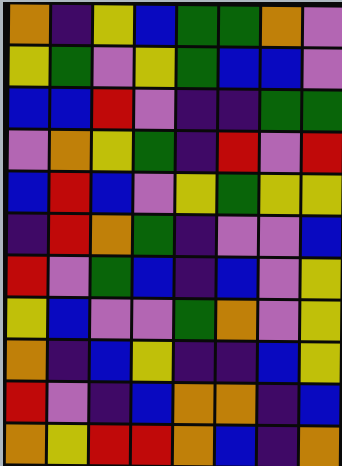[["orange", "indigo", "yellow", "blue", "green", "green", "orange", "violet"], ["yellow", "green", "violet", "yellow", "green", "blue", "blue", "violet"], ["blue", "blue", "red", "violet", "indigo", "indigo", "green", "green"], ["violet", "orange", "yellow", "green", "indigo", "red", "violet", "red"], ["blue", "red", "blue", "violet", "yellow", "green", "yellow", "yellow"], ["indigo", "red", "orange", "green", "indigo", "violet", "violet", "blue"], ["red", "violet", "green", "blue", "indigo", "blue", "violet", "yellow"], ["yellow", "blue", "violet", "violet", "green", "orange", "violet", "yellow"], ["orange", "indigo", "blue", "yellow", "indigo", "indigo", "blue", "yellow"], ["red", "violet", "indigo", "blue", "orange", "orange", "indigo", "blue"], ["orange", "yellow", "red", "red", "orange", "blue", "indigo", "orange"]]